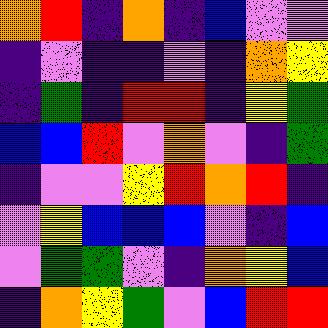[["orange", "red", "indigo", "orange", "indigo", "blue", "violet", "violet"], ["indigo", "violet", "indigo", "indigo", "violet", "indigo", "orange", "yellow"], ["indigo", "green", "indigo", "red", "red", "indigo", "yellow", "green"], ["blue", "blue", "red", "violet", "orange", "violet", "indigo", "green"], ["indigo", "violet", "violet", "yellow", "red", "orange", "red", "indigo"], ["violet", "yellow", "blue", "blue", "blue", "violet", "indigo", "blue"], ["violet", "green", "green", "violet", "indigo", "orange", "yellow", "blue"], ["indigo", "orange", "yellow", "green", "violet", "blue", "red", "red"]]